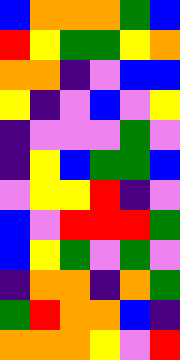[["blue", "orange", "orange", "orange", "green", "blue"], ["red", "yellow", "green", "green", "yellow", "orange"], ["orange", "orange", "indigo", "violet", "blue", "blue"], ["yellow", "indigo", "violet", "blue", "violet", "yellow"], ["indigo", "violet", "violet", "violet", "green", "violet"], ["indigo", "yellow", "blue", "green", "green", "blue"], ["violet", "yellow", "yellow", "red", "indigo", "violet"], ["blue", "violet", "red", "red", "red", "green"], ["blue", "yellow", "green", "violet", "green", "violet"], ["indigo", "orange", "orange", "indigo", "orange", "green"], ["green", "red", "orange", "orange", "blue", "indigo"], ["orange", "orange", "orange", "yellow", "violet", "red"]]